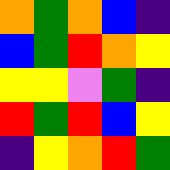[["orange", "green", "orange", "blue", "indigo"], ["blue", "green", "red", "orange", "yellow"], ["yellow", "yellow", "violet", "green", "indigo"], ["red", "green", "red", "blue", "yellow"], ["indigo", "yellow", "orange", "red", "green"]]